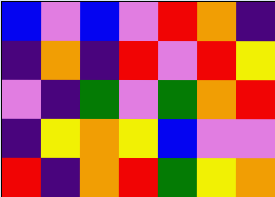[["blue", "violet", "blue", "violet", "red", "orange", "indigo"], ["indigo", "orange", "indigo", "red", "violet", "red", "yellow"], ["violet", "indigo", "green", "violet", "green", "orange", "red"], ["indigo", "yellow", "orange", "yellow", "blue", "violet", "violet"], ["red", "indigo", "orange", "red", "green", "yellow", "orange"]]